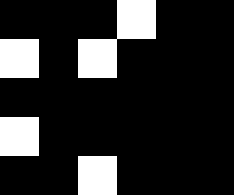[["black", "black", "black", "white", "black", "black"], ["white", "black", "white", "black", "black", "black"], ["black", "black", "black", "black", "black", "black"], ["white", "black", "black", "black", "black", "black"], ["black", "black", "white", "black", "black", "black"]]